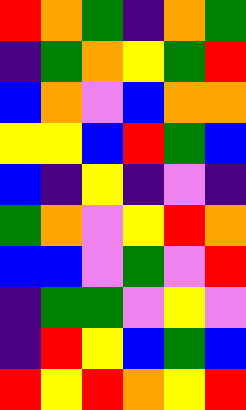[["red", "orange", "green", "indigo", "orange", "green"], ["indigo", "green", "orange", "yellow", "green", "red"], ["blue", "orange", "violet", "blue", "orange", "orange"], ["yellow", "yellow", "blue", "red", "green", "blue"], ["blue", "indigo", "yellow", "indigo", "violet", "indigo"], ["green", "orange", "violet", "yellow", "red", "orange"], ["blue", "blue", "violet", "green", "violet", "red"], ["indigo", "green", "green", "violet", "yellow", "violet"], ["indigo", "red", "yellow", "blue", "green", "blue"], ["red", "yellow", "red", "orange", "yellow", "red"]]